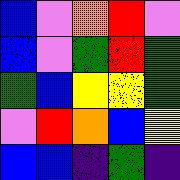[["blue", "violet", "orange", "red", "violet"], ["blue", "violet", "green", "red", "green"], ["green", "blue", "yellow", "yellow", "green"], ["violet", "red", "orange", "blue", "yellow"], ["blue", "blue", "indigo", "green", "indigo"]]